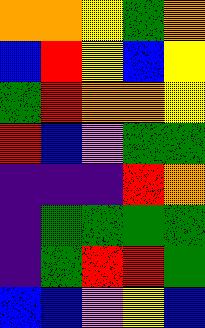[["orange", "orange", "yellow", "green", "orange"], ["blue", "red", "yellow", "blue", "yellow"], ["green", "red", "orange", "orange", "yellow"], ["red", "blue", "violet", "green", "green"], ["indigo", "indigo", "indigo", "red", "orange"], ["indigo", "green", "green", "green", "green"], ["indigo", "green", "red", "red", "green"], ["blue", "blue", "violet", "yellow", "blue"]]